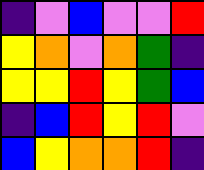[["indigo", "violet", "blue", "violet", "violet", "red"], ["yellow", "orange", "violet", "orange", "green", "indigo"], ["yellow", "yellow", "red", "yellow", "green", "blue"], ["indigo", "blue", "red", "yellow", "red", "violet"], ["blue", "yellow", "orange", "orange", "red", "indigo"]]